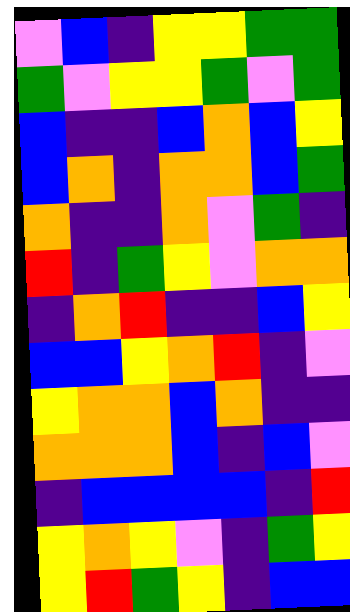[["violet", "blue", "indigo", "yellow", "yellow", "green", "green"], ["green", "violet", "yellow", "yellow", "green", "violet", "green"], ["blue", "indigo", "indigo", "blue", "orange", "blue", "yellow"], ["blue", "orange", "indigo", "orange", "orange", "blue", "green"], ["orange", "indigo", "indigo", "orange", "violet", "green", "indigo"], ["red", "indigo", "green", "yellow", "violet", "orange", "orange"], ["indigo", "orange", "red", "indigo", "indigo", "blue", "yellow"], ["blue", "blue", "yellow", "orange", "red", "indigo", "violet"], ["yellow", "orange", "orange", "blue", "orange", "indigo", "indigo"], ["orange", "orange", "orange", "blue", "indigo", "blue", "violet"], ["indigo", "blue", "blue", "blue", "blue", "indigo", "red"], ["yellow", "orange", "yellow", "violet", "indigo", "green", "yellow"], ["yellow", "red", "green", "yellow", "indigo", "blue", "blue"]]